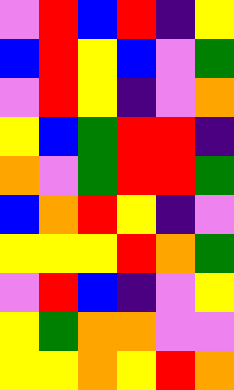[["violet", "red", "blue", "red", "indigo", "yellow"], ["blue", "red", "yellow", "blue", "violet", "green"], ["violet", "red", "yellow", "indigo", "violet", "orange"], ["yellow", "blue", "green", "red", "red", "indigo"], ["orange", "violet", "green", "red", "red", "green"], ["blue", "orange", "red", "yellow", "indigo", "violet"], ["yellow", "yellow", "yellow", "red", "orange", "green"], ["violet", "red", "blue", "indigo", "violet", "yellow"], ["yellow", "green", "orange", "orange", "violet", "violet"], ["yellow", "yellow", "orange", "yellow", "red", "orange"]]